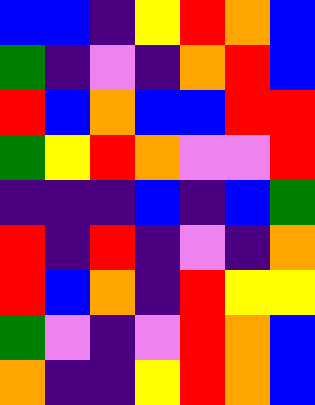[["blue", "blue", "indigo", "yellow", "red", "orange", "blue"], ["green", "indigo", "violet", "indigo", "orange", "red", "blue"], ["red", "blue", "orange", "blue", "blue", "red", "red"], ["green", "yellow", "red", "orange", "violet", "violet", "red"], ["indigo", "indigo", "indigo", "blue", "indigo", "blue", "green"], ["red", "indigo", "red", "indigo", "violet", "indigo", "orange"], ["red", "blue", "orange", "indigo", "red", "yellow", "yellow"], ["green", "violet", "indigo", "violet", "red", "orange", "blue"], ["orange", "indigo", "indigo", "yellow", "red", "orange", "blue"]]